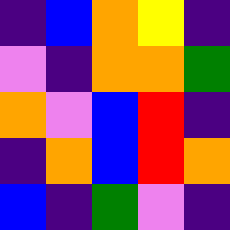[["indigo", "blue", "orange", "yellow", "indigo"], ["violet", "indigo", "orange", "orange", "green"], ["orange", "violet", "blue", "red", "indigo"], ["indigo", "orange", "blue", "red", "orange"], ["blue", "indigo", "green", "violet", "indigo"]]